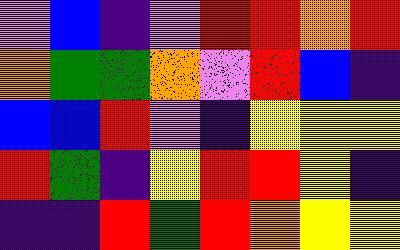[["violet", "blue", "indigo", "violet", "red", "red", "orange", "red"], ["orange", "green", "green", "orange", "violet", "red", "blue", "indigo"], ["blue", "blue", "red", "violet", "indigo", "yellow", "yellow", "yellow"], ["red", "green", "indigo", "yellow", "red", "red", "yellow", "indigo"], ["indigo", "indigo", "red", "green", "red", "orange", "yellow", "yellow"]]